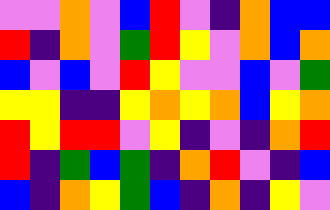[["violet", "violet", "orange", "violet", "blue", "red", "violet", "indigo", "orange", "blue", "blue"], ["red", "indigo", "orange", "violet", "green", "red", "yellow", "violet", "orange", "blue", "orange"], ["blue", "violet", "blue", "violet", "red", "yellow", "violet", "violet", "blue", "violet", "green"], ["yellow", "yellow", "indigo", "indigo", "yellow", "orange", "yellow", "orange", "blue", "yellow", "orange"], ["red", "yellow", "red", "red", "violet", "yellow", "indigo", "violet", "indigo", "orange", "red"], ["red", "indigo", "green", "blue", "green", "indigo", "orange", "red", "violet", "indigo", "blue"], ["blue", "indigo", "orange", "yellow", "green", "blue", "indigo", "orange", "indigo", "yellow", "violet"]]